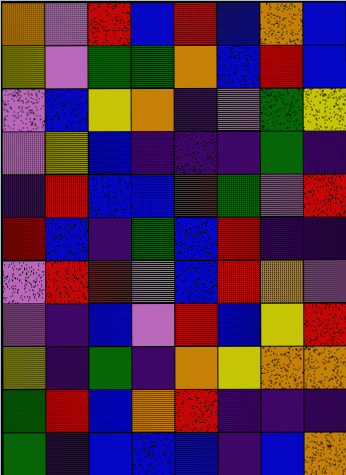[["orange", "violet", "red", "blue", "red", "blue", "orange", "blue"], ["yellow", "violet", "green", "green", "orange", "blue", "red", "blue"], ["violet", "blue", "yellow", "orange", "indigo", "violet", "green", "yellow"], ["violet", "yellow", "blue", "indigo", "indigo", "indigo", "green", "indigo"], ["indigo", "red", "blue", "blue", "red", "green", "violet", "red"], ["red", "blue", "indigo", "green", "blue", "red", "indigo", "indigo"], ["violet", "red", "red", "violet", "blue", "red", "orange", "violet"], ["violet", "indigo", "blue", "violet", "red", "blue", "yellow", "red"], ["yellow", "indigo", "green", "indigo", "orange", "yellow", "orange", "orange"], ["green", "red", "blue", "orange", "red", "indigo", "indigo", "indigo"], ["green", "indigo", "blue", "blue", "blue", "indigo", "blue", "orange"]]